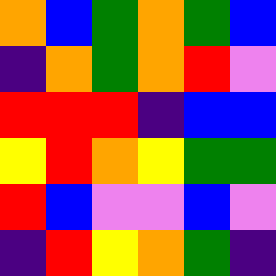[["orange", "blue", "green", "orange", "green", "blue"], ["indigo", "orange", "green", "orange", "red", "violet"], ["red", "red", "red", "indigo", "blue", "blue"], ["yellow", "red", "orange", "yellow", "green", "green"], ["red", "blue", "violet", "violet", "blue", "violet"], ["indigo", "red", "yellow", "orange", "green", "indigo"]]